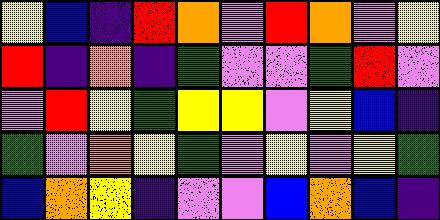[["yellow", "blue", "indigo", "red", "orange", "violet", "red", "orange", "violet", "yellow"], ["red", "indigo", "orange", "indigo", "green", "violet", "violet", "green", "red", "violet"], ["violet", "red", "yellow", "green", "yellow", "yellow", "violet", "yellow", "blue", "indigo"], ["green", "violet", "orange", "yellow", "green", "violet", "yellow", "violet", "yellow", "green"], ["blue", "orange", "yellow", "indigo", "violet", "violet", "blue", "orange", "blue", "indigo"]]